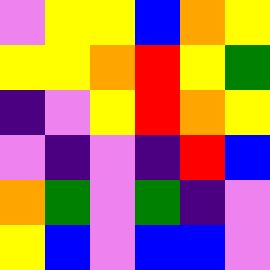[["violet", "yellow", "yellow", "blue", "orange", "yellow"], ["yellow", "yellow", "orange", "red", "yellow", "green"], ["indigo", "violet", "yellow", "red", "orange", "yellow"], ["violet", "indigo", "violet", "indigo", "red", "blue"], ["orange", "green", "violet", "green", "indigo", "violet"], ["yellow", "blue", "violet", "blue", "blue", "violet"]]